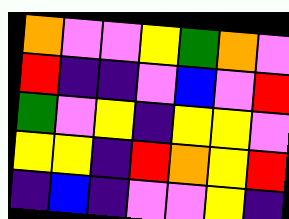[["orange", "violet", "violet", "yellow", "green", "orange", "violet"], ["red", "indigo", "indigo", "violet", "blue", "violet", "red"], ["green", "violet", "yellow", "indigo", "yellow", "yellow", "violet"], ["yellow", "yellow", "indigo", "red", "orange", "yellow", "red"], ["indigo", "blue", "indigo", "violet", "violet", "yellow", "indigo"]]